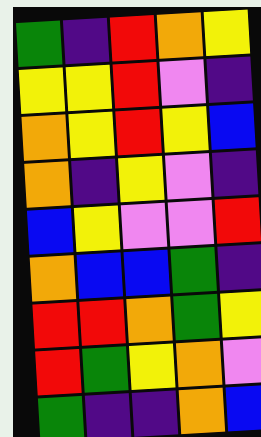[["green", "indigo", "red", "orange", "yellow"], ["yellow", "yellow", "red", "violet", "indigo"], ["orange", "yellow", "red", "yellow", "blue"], ["orange", "indigo", "yellow", "violet", "indigo"], ["blue", "yellow", "violet", "violet", "red"], ["orange", "blue", "blue", "green", "indigo"], ["red", "red", "orange", "green", "yellow"], ["red", "green", "yellow", "orange", "violet"], ["green", "indigo", "indigo", "orange", "blue"]]